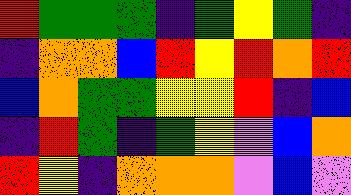[["red", "green", "green", "green", "indigo", "green", "yellow", "green", "indigo"], ["indigo", "orange", "orange", "blue", "red", "yellow", "red", "orange", "red"], ["blue", "orange", "green", "green", "yellow", "yellow", "red", "indigo", "blue"], ["indigo", "red", "green", "indigo", "green", "yellow", "violet", "blue", "orange"], ["red", "yellow", "indigo", "orange", "orange", "orange", "violet", "blue", "violet"]]